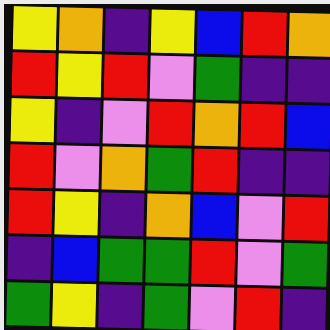[["yellow", "orange", "indigo", "yellow", "blue", "red", "orange"], ["red", "yellow", "red", "violet", "green", "indigo", "indigo"], ["yellow", "indigo", "violet", "red", "orange", "red", "blue"], ["red", "violet", "orange", "green", "red", "indigo", "indigo"], ["red", "yellow", "indigo", "orange", "blue", "violet", "red"], ["indigo", "blue", "green", "green", "red", "violet", "green"], ["green", "yellow", "indigo", "green", "violet", "red", "indigo"]]